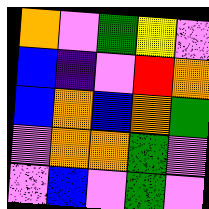[["orange", "violet", "green", "yellow", "violet"], ["blue", "indigo", "violet", "red", "orange"], ["blue", "orange", "blue", "orange", "green"], ["violet", "orange", "orange", "green", "violet"], ["violet", "blue", "violet", "green", "violet"]]